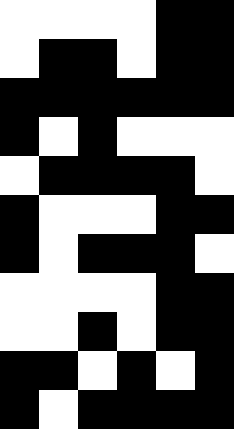[["white", "white", "white", "white", "black", "black"], ["white", "black", "black", "white", "black", "black"], ["black", "black", "black", "black", "black", "black"], ["black", "white", "black", "white", "white", "white"], ["white", "black", "black", "black", "black", "white"], ["black", "white", "white", "white", "black", "black"], ["black", "white", "black", "black", "black", "white"], ["white", "white", "white", "white", "black", "black"], ["white", "white", "black", "white", "black", "black"], ["black", "black", "white", "black", "white", "black"], ["black", "white", "black", "black", "black", "black"]]